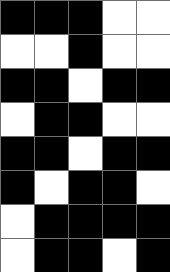[["black", "black", "black", "white", "white"], ["white", "white", "black", "white", "white"], ["black", "black", "white", "black", "black"], ["white", "black", "black", "white", "white"], ["black", "black", "white", "black", "black"], ["black", "white", "black", "black", "white"], ["white", "black", "black", "black", "black"], ["white", "black", "black", "white", "black"]]